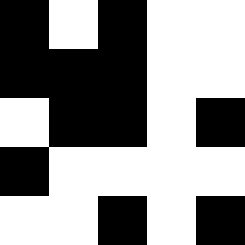[["black", "white", "black", "white", "white"], ["black", "black", "black", "white", "white"], ["white", "black", "black", "white", "black"], ["black", "white", "white", "white", "white"], ["white", "white", "black", "white", "black"]]